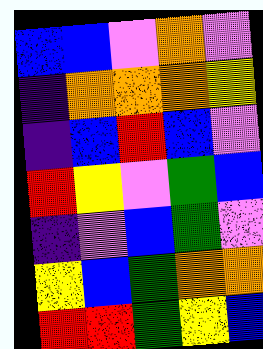[["blue", "blue", "violet", "orange", "violet"], ["indigo", "orange", "orange", "orange", "yellow"], ["indigo", "blue", "red", "blue", "violet"], ["red", "yellow", "violet", "green", "blue"], ["indigo", "violet", "blue", "green", "violet"], ["yellow", "blue", "green", "orange", "orange"], ["red", "red", "green", "yellow", "blue"]]